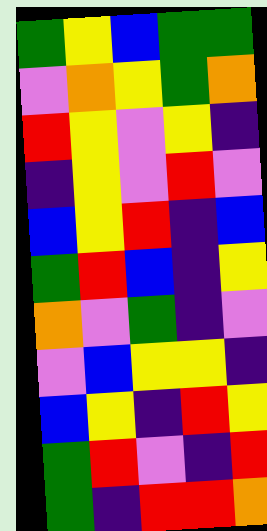[["green", "yellow", "blue", "green", "green"], ["violet", "orange", "yellow", "green", "orange"], ["red", "yellow", "violet", "yellow", "indigo"], ["indigo", "yellow", "violet", "red", "violet"], ["blue", "yellow", "red", "indigo", "blue"], ["green", "red", "blue", "indigo", "yellow"], ["orange", "violet", "green", "indigo", "violet"], ["violet", "blue", "yellow", "yellow", "indigo"], ["blue", "yellow", "indigo", "red", "yellow"], ["green", "red", "violet", "indigo", "red"], ["green", "indigo", "red", "red", "orange"]]